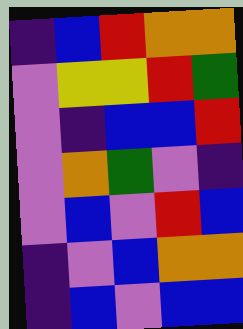[["indigo", "blue", "red", "orange", "orange"], ["violet", "yellow", "yellow", "red", "green"], ["violet", "indigo", "blue", "blue", "red"], ["violet", "orange", "green", "violet", "indigo"], ["violet", "blue", "violet", "red", "blue"], ["indigo", "violet", "blue", "orange", "orange"], ["indigo", "blue", "violet", "blue", "blue"]]